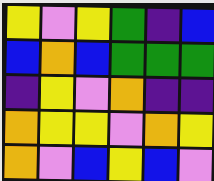[["yellow", "violet", "yellow", "green", "indigo", "blue"], ["blue", "orange", "blue", "green", "green", "green"], ["indigo", "yellow", "violet", "orange", "indigo", "indigo"], ["orange", "yellow", "yellow", "violet", "orange", "yellow"], ["orange", "violet", "blue", "yellow", "blue", "violet"]]